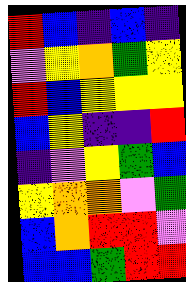[["red", "blue", "indigo", "blue", "indigo"], ["violet", "yellow", "orange", "green", "yellow"], ["red", "blue", "yellow", "yellow", "yellow"], ["blue", "yellow", "indigo", "indigo", "red"], ["indigo", "violet", "yellow", "green", "blue"], ["yellow", "orange", "orange", "violet", "green"], ["blue", "orange", "red", "red", "violet"], ["blue", "blue", "green", "red", "red"]]